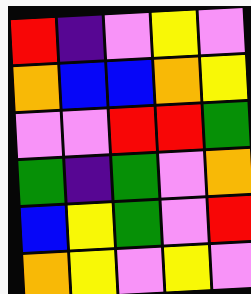[["red", "indigo", "violet", "yellow", "violet"], ["orange", "blue", "blue", "orange", "yellow"], ["violet", "violet", "red", "red", "green"], ["green", "indigo", "green", "violet", "orange"], ["blue", "yellow", "green", "violet", "red"], ["orange", "yellow", "violet", "yellow", "violet"]]